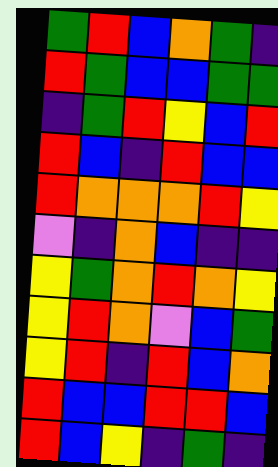[["green", "red", "blue", "orange", "green", "indigo"], ["red", "green", "blue", "blue", "green", "green"], ["indigo", "green", "red", "yellow", "blue", "red"], ["red", "blue", "indigo", "red", "blue", "blue"], ["red", "orange", "orange", "orange", "red", "yellow"], ["violet", "indigo", "orange", "blue", "indigo", "indigo"], ["yellow", "green", "orange", "red", "orange", "yellow"], ["yellow", "red", "orange", "violet", "blue", "green"], ["yellow", "red", "indigo", "red", "blue", "orange"], ["red", "blue", "blue", "red", "red", "blue"], ["red", "blue", "yellow", "indigo", "green", "indigo"]]